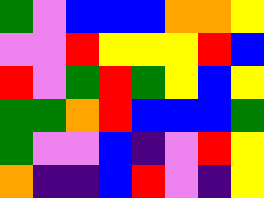[["green", "violet", "blue", "blue", "blue", "orange", "orange", "yellow"], ["violet", "violet", "red", "yellow", "yellow", "yellow", "red", "blue"], ["red", "violet", "green", "red", "green", "yellow", "blue", "yellow"], ["green", "green", "orange", "red", "blue", "blue", "blue", "green"], ["green", "violet", "violet", "blue", "indigo", "violet", "red", "yellow"], ["orange", "indigo", "indigo", "blue", "red", "violet", "indigo", "yellow"]]